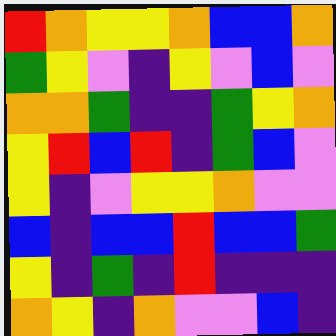[["red", "orange", "yellow", "yellow", "orange", "blue", "blue", "orange"], ["green", "yellow", "violet", "indigo", "yellow", "violet", "blue", "violet"], ["orange", "orange", "green", "indigo", "indigo", "green", "yellow", "orange"], ["yellow", "red", "blue", "red", "indigo", "green", "blue", "violet"], ["yellow", "indigo", "violet", "yellow", "yellow", "orange", "violet", "violet"], ["blue", "indigo", "blue", "blue", "red", "blue", "blue", "green"], ["yellow", "indigo", "green", "indigo", "red", "indigo", "indigo", "indigo"], ["orange", "yellow", "indigo", "orange", "violet", "violet", "blue", "indigo"]]